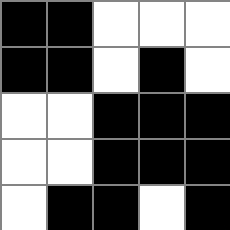[["black", "black", "white", "white", "white"], ["black", "black", "white", "black", "white"], ["white", "white", "black", "black", "black"], ["white", "white", "black", "black", "black"], ["white", "black", "black", "white", "black"]]